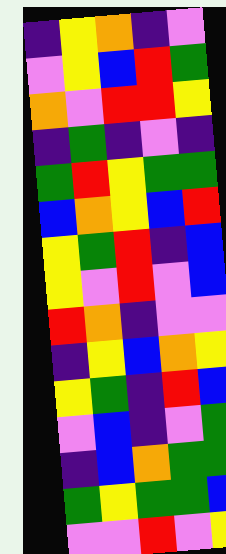[["indigo", "yellow", "orange", "indigo", "violet"], ["violet", "yellow", "blue", "red", "green"], ["orange", "violet", "red", "red", "yellow"], ["indigo", "green", "indigo", "violet", "indigo"], ["green", "red", "yellow", "green", "green"], ["blue", "orange", "yellow", "blue", "red"], ["yellow", "green", "red", "indigo", "blue"], ["yellow", "violet", "red", "violet", "blue"], ["red", "orange", "indigo", "violet", "violet"], ["indigo", "yellow", "blue", "orange", "yellow"], ["yellow", "green", "indigo", "red", "blue"], ["violet", "blue", "indigo", "violet", "green"], ["indigo", "blue", "orange", "green", "green"], ["green", "yellow", "green", "green", "blue"], ["violet", "violet", "red", "violet", "yellow"]]